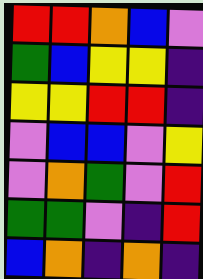[["red", "red", "orange", "blue", "violet"], ["green", "blue", "yellow", "yellow", "indigo"], ["yellow", "yellow", "red", "red", "indigo"], ["violet", "blue", "blue", "violet", "yellow"], ["violet", "orange", "green", "violet", "red"], ["green", "green", "violet", "indigo", "red"], ["blue", "orange", "indigo", "orange", "indigo"]]